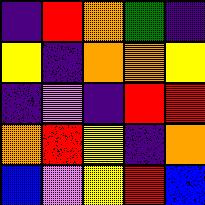[["indigo", "red", "orange", "green", "indigo"], ["yellow", "indigo", "orange", "orange", "yellow"], ["indigo", "violet", "indigo", "red", "red"], ["orange", "red", "yellow", "indigo", "orange"], ["blue", "violet", "yellow", "red", "blue"]]